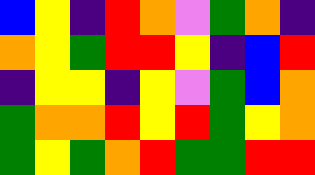[["blue", "yellow", "indigo", "red", "orange", "violet", "green", "orange", "indigo"], ["orange", "yellow", "green", "red", "red", "yellow", "indigo", "blue", "red"], ["indigo", "yellow", "yellow", "indigo", "yellow", "violet", "green", "blue", "orange"], ["green", "orange", "orange", "red", "yellow", "red", "green", "yellow", "orange"], ["green", "yellow", "green", "orange", "red", "green", "green", "red", "red"]]